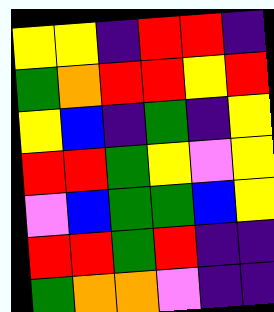[["yellow", "yellow", "indigo", "red", "red", "indigo"], ["green", "orange", "red", "red", "yellow", "red"], ["yellow", "blue", "indigo", "green", "indigo", "yellow"], ["red", "red", "green", "yellow", "violet", "yellow"], ["violet", "blue", "green", "green", "blue", "yellow"], ["red", "red", "green", "red", "indigo", "indigo"], ["green", "orange", "orange", "violet", "indigo", "indigo"]]